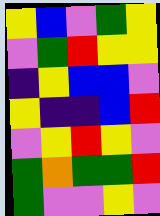[["yellow", "blue", "violet", "green", "yellow"], ["violet", "green", "red", "yellow", "yellow"], ["indigo", "yellow", "blue", "blue", "violet"], ["yellow", "indigo", "indigo", "blue", "red"], ["violet", "yellow", "red", "yellow", "violet"], ["green", "orange", "green", "green", "red"], ["green", "violet", "violet", "yellow", "violet"]]